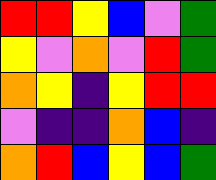[["red", "red", "yellow", "blue", "violet", "green"], ["yellow", "violet", "orange", "violet", "red", "green"], ["orange", "yellow", "indigo", "yellow", "red", "red"], ["violet", "indigo", "indigo", "orange", "blue", "indigo"], ["orange", "red", "blue", "yellow", "blue", "green"]]